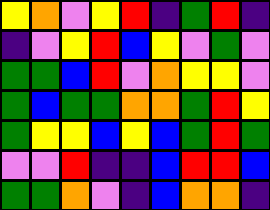[["yellow", "orange", "violet", "yellow", "red", "indigo", "green", "red", "indigo"], ["indigo", "violet", "yellow", "red", "blue", "yellow", "violet", "green", "violet"], ["green", "green", "blue", "red", "violet", "orange", "yellow", "yellow", "violet"], ["green", "blue", "green", "green", "orange", "orange", "green", "red", "yellow"], ["green", "yellow", "yellow", "blue", "yellow", "blue", "green", "red", "green"], ["violet", "violet", "red", "indigo", "indigo", "blue", "red", "red", "blue"], ["green", "green", "orange", "violet", "indigo", "blue", "orange", "orange", "indigo"]]